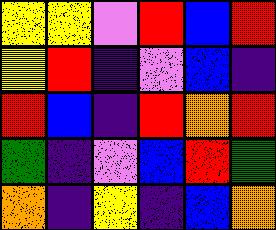[["yellow", "yellow", "violet", "red", "blue", "red"], ["yellow", "red", "indigo", "violet", "blue", "indigo"], ["red", "blue", "indigo", "red", "orange", "red"], ["green", "indigo", "violet", "blue", "red", "green"], ["orange", "indigo", "yellow", "indigo", "blue", "orange"]]